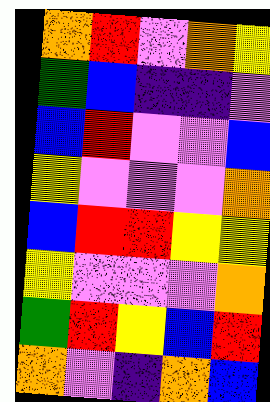[["orange", "red", "violet", "orange", "yellow"], ["green", "blue", "indigo", "indigo", "violet"], ["blue", "red", "violet", "violet", "blue"], ["yellow", "violet", "violet", "violet", "orange"], ["blue", "red", "red", "yellow", "yellow"], ["yellow", "violet", "violet", "violet", "orange"], ["green", "red", "yellow", "blue", "red"], ["orange", "violet", "indigo", "orange", "blue"]]